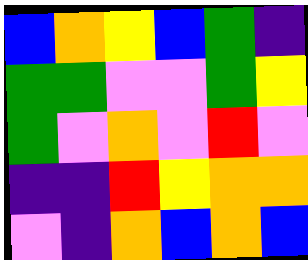[["blue", "orange", "yellow", "blue", "green", "indigo"], ["green", "green", "violet", "violet", "green", "yellow"], ["green", "violet", "orange", "violet", "red", "violet"], ["indigo", "indigo", "red", "yellow", "orange", "orange"], ["violet", "indigo", "orange", "blue", "orange", "blue"]]